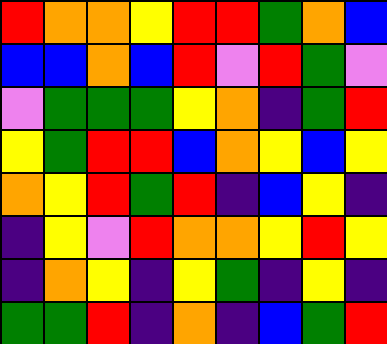[["red", "orange", "orange", "yellow", "red", "red", "green", "orange", "blue"], ["blue", "blue", "orange", "blue", "red", "violet", "red", "green", "violet"], ["violet", "green", "green", "green", "yellow", "orange", "indigo", "green", "red"], ["yellow", "green", "red", "red", "blue", "orange", "yellow", "blue", "yellow"], ["orange", "yellow", "red", "green", "red", "indigo", "blue", "yellow", "indigo"], ["indigo", "yellow", "violet", "red", "orange", "orange", "yellow", "red", "yellow"], ["indigo", "orange", "yellow", "indigo", "yellow", "green", "indigo", "yellow", "indigo"], ["green", "green", "red", "indigo", "orange", "indigo", "blue", "green", "red"]]